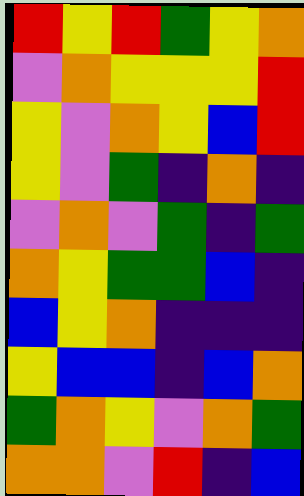[["red", "yellow", "red", "green", "yellow", "orange"], ["violet", "orange", "yellow", "yellow", "yellow", "red"], ["yellow", "violet", "orange", "yellow", "blue", "red"], ["yellow", "violet", "green", "indigo", "orange", "indigo"], ["violet", "orange", "violet", "green", "indigo", "green"], ["orange", "yellow", "green", "green", "blue", "indigo"], ["blue", "yellow", "orange", "indigo", "indigo", "indigo"], ["yellow", "blue", "blue", "indigo", "blue", "orange"], ["green", "orange", "yellow", "violet", "orange", "green"], ["orange", "orange", "violet", "red", "indigo", "blue"]]